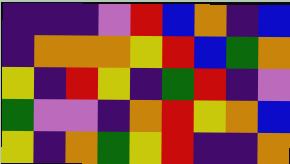[["indigo", "indigo", "indigo", "violet", "red", "blue", "orange", "indigo", "blue"], ["indigo", "orange", "orange", "orange", "yellow", "red", "blue", "green", "orange"], ["yellow", "indigo", "red", "yellow", "indigo", "green", "red", "indigo", "violet"], ["green", "violet", "violet", "indigo", "orange", "red", "yellow", "orange", "blue"], ["yellow", "indigo", "orange", "green", "yellow", "red", "indigo", "indigo", "orange"]]